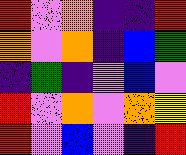[["red", "violet", "orange", "indigo", "indigo", "red"], ["orange", "violet", "orange", "indigo", "blue", "green"], ["indigo", "green", "indigo", "violet", "blue", "violet"], ["red", "violet", "orange", "violet", "orange", "yellow"], ["red", "violet", "blue", "violet", "indigo", "red"]]